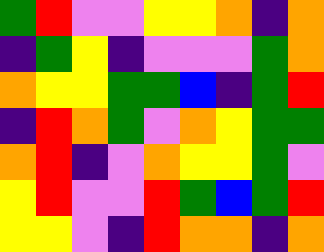[["green", "red", "violet", "violet", "yellow", "yellow", "orange", "indigo", "orange"], ["indigo", "green", "yellow", "indigo", "violet", "violet", "violet", "green", "orange"], ["orange", "yellow", "yellow", "green", "green", "blue", "indigo", "green", "red"], ["indigo", "red", "orange", "green", "violet", "orange", "yellow", "green", "green"], ["orange", "red", "indigo", "violet", "orange", "yellow", "yellow", "green", "violet"], ["yellow", "red", "violet", "violet", "red", "green", "blue", "green", "red"], ["yellow", "yellow", "violet", "indigo", "red", "orange", "orange", "indigo", "orange"]]